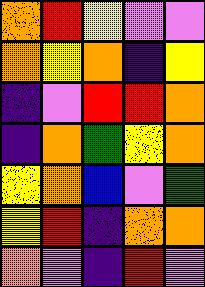[["orange", "red", "yellow", "violet", "violet"], ["orange", "yellow", "orange", "indigo", "yellow"], ["indigo", "violet", "red", "red", "orange"], ["indigo", "orange", "green", "yellow", "orange"], ["yellow", "orange", "blue", "violet", "green"], ["yellow", "red", "indigo", "orange", "orange"], ["orange", "violet", "indigo", "red", "violet"]]